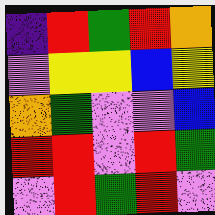[["indigo", "red", "green", "red", "orange"], ["violet", "yellow", "yellow", "blue", "yellow"], ["orange", "green", "violet", "violet", "blue"], ["red", "red", "violet", "red", "green"], ["violet", "red", "green", "red", "violet"]]